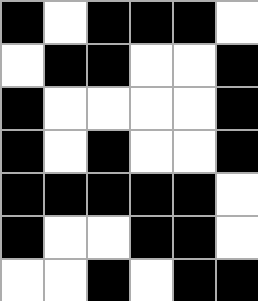[["black", "white", "black", "black", "black", "white"], ["white", "black", "black", "white", "white", "black"], ["black", "white", "white", "white", "white", "black"], ["black", "white", "black", "white", "white", "black"], ["black", "black", "black", "black", "black", "white"], ["black", "white", "white", "black", "black", "white"], ["white", "white", "black", "white", "black", "black"]]